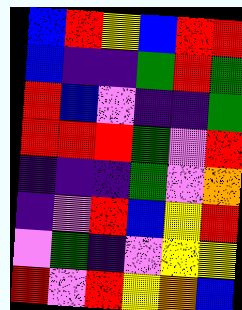[["blue", "red", "yellow", "blue", "red", "red"], ["blue", "indigo", "indigo", "green", "red", "green"], ["red", "blue", "violet", "indigo", "indigo", "green"], ["red", "red", "red", "green", "violet", "red"], ["indigo", "indigo", "indigo", "green", "violet", "orange"], ["indigo", "violet", "red", "blue", "yellow", "red"], ["violet", "green", "indigo", "violet", "yellow", "yellow"], ["red", "violet", "red", "yellow", "orange", "blue"]]